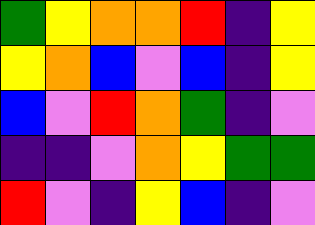[["green", "yellow", "orange", "orange", "red", "indigo", "yellow"], ["yellow", "orange", "blue", "violet", "blue", "indigo", "yellow"], ["blue", "violet", "red", "orange", "green", "indigo", "violet"], ["indigo", "indigo", "violet", "orange", "yellow", "green", "green"], ["red", "violet", "indigo", "yellow", "blue", "indigo", "violet"]]